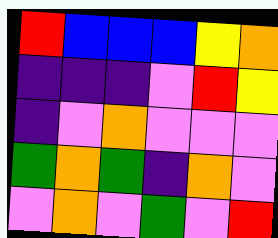[["red", "blue", "blue", "blue", "yellow", "orange"], ["indigo", "indigo", "indigo", "violet", "red", "yellow"], ["indigo", "violet", "orange", "violet", "violet", "violet"], ["green", "orange", "green", "indigo", "orange", "violet"], ["violet", "orange", "violet", "green", "violet", "red"]]